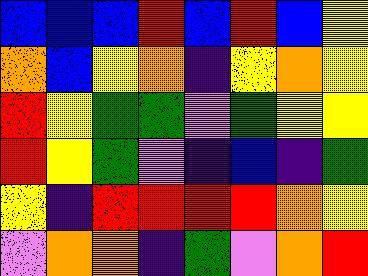[["blue", "blue", "blue", "red", "blue", "red", "blue", "yellow"], ["orange", "blue", "yellow", "orange", "indigo", "yellow", "orange", "yellow"], ["red", "yellow", "green", "green", "violet", "green", "yellow", "yellow"], ["red", "yellow", "green", "violet", "indigo", "blue", "indigo", "green"], ["yellow", "indigo", "red", "red", "red", "red", "orange", "yellow"], ["violet", "orange", "orange", "indigo", "green", "violet", "orange", "red"]]